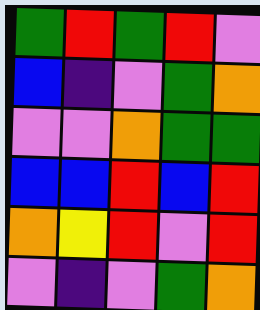[["green", "red", "green", "red", "violet"], ["blue", "indigo", "violet", "green", "orange"], ["violet", "violet", "orange", "green", "green"], ["blue", "blue", "red", "blue", "red"], ["orange", "yellow", "red", "violet", "red"], ["violet", "indigo", "violet", "green", "orange"]]